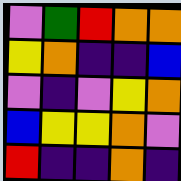[["violet", "green", "red", "orange", "orange"], ["yellow", "orange", "indigo", "indigo", "blue"], ["violet", "indigo", "violet", "yellow", "orange"], ["blue", "yellow", "yellow", "orange", "violet"], ["red", "indigo", "indigo", "orange", "indigo"]]